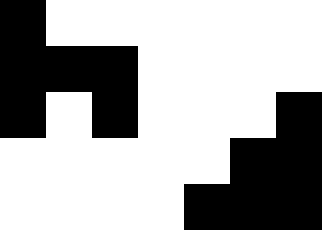[["black", "white", "white", "white", "white", "white", "white"], ["black", "black", "black", "white", "white", "white", "white"], ["black", "white", "black", "white", "white", "white", "black"], ["white", "white", "white", "white", "white", "black", "black"], ["white", "white", "white", "white", "black", "black", "black"]]